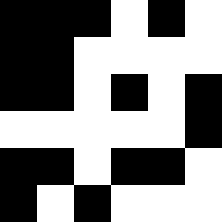[["black", "black", "black", "white", "black", "white"], ["black", "black", "white", "white", "white", "white"], ["black", "black", "white", "black", "white", "black"], ["white", "white", "white", "white", "white", "black"], ["black", "black", "white", "black", "black", "white"], ["black", "white", "black", "white", "white", "white"]]